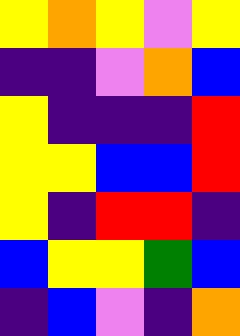[["yellow", "orange", "yellow", "violet", "yellow"], ["indigo", "indigo", "violet", "orange", "blue"], ["yellow", "indigo", "indigo", "indigo", "red"], ["yellow", "yellow", "blue", "blue", "red"], ["yellow", "indigo", "red", "red", "indigo"], ["blue", "yellow", "yellow", "green", "blue"], ["indigo", "blue", "violet", "indigo", "orange"]]